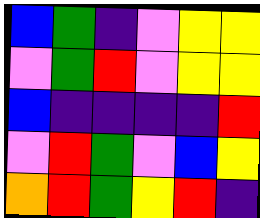[["blue", "green", "indigo", "violet", "yellow", "yellow"], ["violet", "green", "red", "violet", "yellow", "yellow"], ["blue", "indigo", "indigo", "indigo", "indigo", "red"], ["violet", "red", "green", "violet", "blue", "yellow"], ["orange", "red", "green", "yellow", "red", "indigo"]]